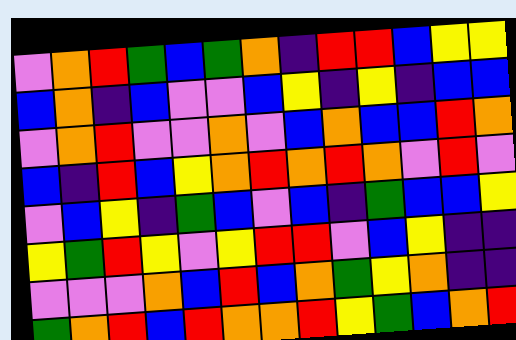[["violet", "orange", "red", "green", "blue", "green", "orange", "indigo", "red", "red", "blue", "yellow", "yellow"], ["blue", "orange", "indigo", "blue", "violet", "violet", "blue", "yellow", "indigo", "yellow", "indigo", "blue", "blue"], ["violet", "orange", "red", "violet", "violet", "orange", "violet", "blue", "orange", "blue", "blue", "red", "orange"], ["blue", "indigo", "red", "blue", "yellow", "orange", "red", "orange", "red", "orange", "violet", "red", "violet"], ["violet", "blue", "yellow", "indigo", "green", "blue", "violet", "blue", "indigo", "green", "blue", "blue", "yellow"], ["yellow", "green", "red", "yellow", "violet", "yellow", "red", "red", "violet", "blue", "yellow", "indigo", "indigo"], ["violet", "violet", "violet", "orange", "blue", "red", "blue", "orange", "green", "yellow", "orange", "indigo", "indigo"], ["green", "orange", "red", "blue", "red", "orange", "orange", "red", "yellow", "green", "blue", "orange", "red"]]